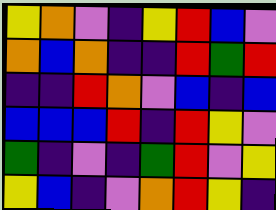[["yellow", "orange", "violet", "indigo", "yellow", "red", "blue", "violet"], ["orange", "blue", "orange", "indigo", "indigo", "red", "green", "red"], ["indigo", "indigo", "red", "orange", "violet", "blue", "indigo", "blue"], ["blue", "blue", "blue", "red", "indigo", "red", "yellow", "violet"], ["green", "indigo", "violet", "indigo", "green", "red", "violet", "yellow"], ["yellow", "blue", "indigo", "violet", "orange", "red", "yellow", "indigo"]]